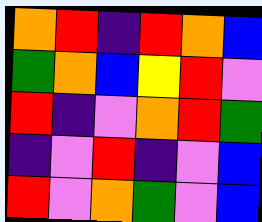[["orange", "red", "indigo", "red", "orange", "blue"], ["green", "orange", "blue", "yellow", "red", "violet"], ["red", "indigo", "violet", "orange", "red", "green"], ["indigo", "violet", "red", "indigo", "violet", "blue"], ["red", "violet", "orange", "green", "violet", "blue"]]